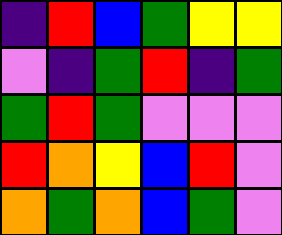[["indigo", "red", "blue", "green", "yellow", "yellow"], ["violet", "indigo", "green", "red", "indigo", "green"], ["green", "red", "green", "violet", "violet", "violet"], ["red", "orange", "yellow", "blue", "red", "violet"], ["orange", "green", "orange", "blue", "green", "violet"]]